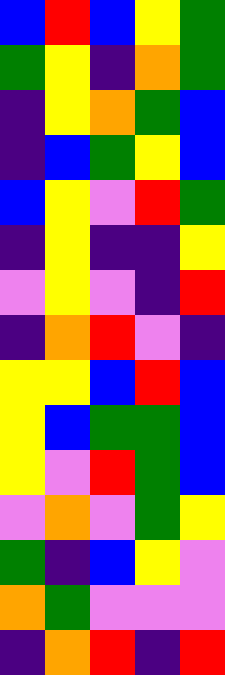[["blue", "red", "blue", "yellow", "green"], ["green", "yellow", "indigo", "orange", "green"], ["indigo", "yellow", "orange", "green", "blue"], ["indigo", "blue", "green", "yellow", "blue"], ["blue", "yellow", "violet", "red", "green"], ["indigo", "yellow", "indigo", "indigo", "yellow"], ["violet", "yellow", "violet", "indigo", "red"], ["indigo", "orange", "red", "violet", "indigo"], ["yellow", "yellow", "blue", "red", "blue"], ["yellow", "blue", "green", "green", "blue"], ["yellow", "violet", "red", "green", "blue"], ["violet", "orange", "violet", "green", "yellow"], ["green", "indigo", "blue", "yellow", "violet"], ["orange", "green", "violet", "violet", "violet"], ["indigo", "orange", "red", "indigo", "red"]]